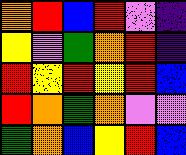[["orange", "red", "blue", "red", "violet", "indigo"], ["yellow", "violet", "green", "orange", "red", "indigo"], ["red", "yellow", "red", "yellow", "red", "blue"], ["red", "orange", "green", "orange", "violet", "violet"], ["green", "orange", "blue", "yellow", "red", "blue"]]